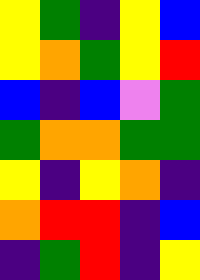[["yellow", "green", "indigo", "yellow", "blue"], ["yellow", "orange", "green", "yellow", "red"], ["blue", "indigo", "blue", "violet", "green"], ["green", "orange", "orange", "green", "green"], ["yellow", "indigo", "yellow", "orange", "indigo"], ["orange", "red", "red", "indigo", "blue"], ["indigo", "green", "red", "indigo", "yellow"]]